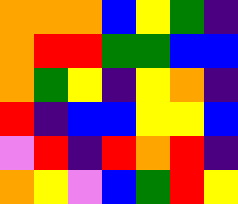[["orange", "orange", "orange", "blue", "yellow", "green", "indigo"], ["orange", "red", "red", "green", "green", "blue", "blue"], ["orange", "green", "yellow", "indigo", "yellow", "orange", "indigo"], ["red", "indigo", "blue", "blue", "yellow", "yellow", "blue"], ["violet", "red", "indigo", "red", "orange", "red", "indigo"], ["orange", "yellow", "violet", "blue", "green", "red", "yellow"]]